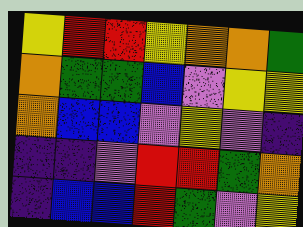[["yellow", "red", "red", "yellow", "orange", "orange", "green"], ["orange", "green", "green", "blue", "violet", "yellow", "yellow"], ["orange", "blue", "blue", "violet", "yellow", "violet", "indigo"], ["indigo", "indigo", "violet", "red", "red", "green", "orange"], ["indigo", "blue", "blue", "red", "green", "violet", "yellow"]]